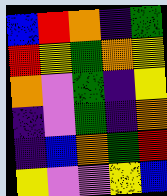[["blue", "red", "orange", "indigo", "green"], ["red", "yellow", "green", "orange", "yellow"], ["orange", "violet", "green", "indigo", "yellow"], ["indigo", "violet", "green", "indigo", "orange"], ["indigo", "blue", "orange", "green", "red"], ["yellow", "violet", "violet", "yellow", "blue"]]